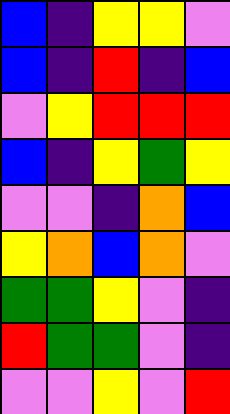[["blue", "indigo", "yellow", "yellow", "violet"], ["blue", "indigo", "red", "indigo", "blue"], ["violet", "yellow", "red", "red", "red"], ["blue", "indigo", "yellow", "green", "yellow"], ["violet", "violet", "indigo", "orange", "blue"], ["yellow", "orange", "blue", "orange", "violet"], ["green", "green", "yellow", "violet", "indigo"], ["red", "green", "green", "violet", "indigo"], ["violet", "violet", "yellow", "violet", "red"]]